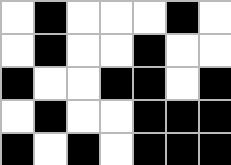[["white", "black", "white", "white", "white", "black", "white"], ["white", "black", "white", "white", "black", "white", "white"], ["black", "white", "white", "black", "black", "white", "black"], ["white", "black", "white", "white", "black", "black", "black"], ["black", "white", "black", "white", "black", "black", "black"]]